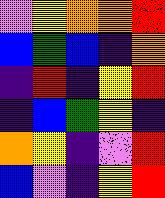[["violet", "yellow", "orange", "orange", "red"], ["blue", "green", "blue", "indigo", "orange"], ["indigo", "red", "indigo", "yellow", "red"], ["indigo", "blue", "green", "yellow", "indigo"], ["orange", "yellow", "indigo", "violet", "red"], ["blue", "violet", "indigo", "yellow", "red"]]